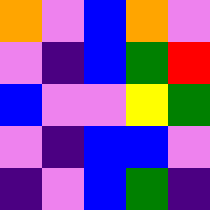[["orange", "violet", "blue", "orange", "violet"], ["violet", "indigo", "blue", "green", "red"], ["blue", "violet", "violet", "yellow", "green"], ["violet", "indigo", "blue", "blue", "violet"], ["indigo", "violet", "blue", "green", "indigo"]]